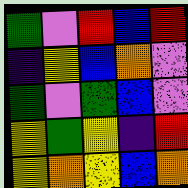[["green", "violet", "red", "blue", "red"], ["indigo", "yellow", "blue", "orange", "violet"], ["green", "violet", "green", "blue", "violet"], ["yellow", "green", "yellow", "indigo", "red"], ["yellow", "orange", "yellow", "blue", "orange"]]